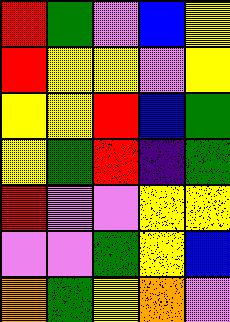[["red", "green", "violet", "blue", "yellow"], ["red", "yellow", "yellow", "violet", "yellow"], ["yellow", "yellow", "red", "blue", "green"], ["yellow", "green", "red", "indigo", "green"], ["red", "violet", "violet", "yellow", "yellow"], ["violet", "violet", "green", "yellow", "blue"], ["orange", "green", "yellow", "orange", "violet"]]